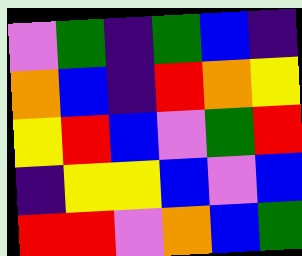[["violet", "green", "indigo", "green", "blue", "indigo"], ["orange", "blue", "indigo", "red", "orange", "yellow"], ["yellow", "red", "blue", "violet", "green", "red"], ["indigo", "yellow", "yellow", "blue", "violet", "blue"], ["red", "red", "violet", "orange", "blue", "green"]]